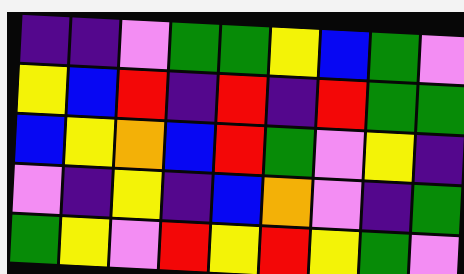[["indigo", "indigo", "violet", "green", "green", "yellow", "blue", "green", "violet"], ["yellow", "blue", "red", "indigo", "red", "indigo", "red", "green", "green"], ["blue", "yellow", "orange", "blue", "red", "green", "violet", "yellow", "indigo"], ["violet", "indigo", "yellow", "indigo", "blue", "orange", "violet", "indigo", "green"], ["green", "yellow", "violet", "red", "yellow", "red", "yellow", "green", "violet"]]